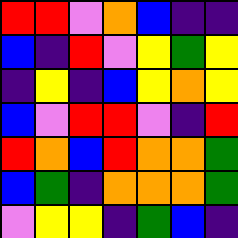[["red", "red", "violet", "orange", "blue", "indigo", "indigo"], ["blue", "indigo", "red", "violet", "yellow", "green", "yellow"], ["indigo", "yellow", "indigo", "blue", "yellow", "orange", "yellow"], ["blue", "violet", "red", "red", "violet", "indigo", "red"], ["red", "orange", "blue", "red", "orange", "orange", "green"], ["blue", "green", "indigo", "orange", "orange", "orange", "green"], ["violet", "yellow", "yellow", "indigo", "green", "blue", "indigo"]]